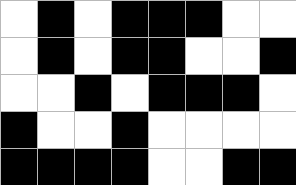[["white", "black", "white", "black", "black", "black", "white", "white"], ["white", "black", "white", "black", "black", "white", "white", "black"], ["white", "white", "black", "white", "black", "black", "black", "white"], ["black", "white", "white", "black", "white", "white", "white", "white"], ["black", "black", "black", "black", "white", "white", "black", "black"]]